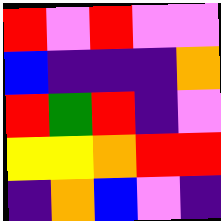[["red", "violet", "red", "violet", "violet"], ["blue", "indigo", "indigo", "indigo", "orange"], ["red", "green", "red", "indigo", "violet"], ["yellow", "yellow", "orange", "red", "red"], ["indigo", "orange", "blue", "violet", "indigo"]]